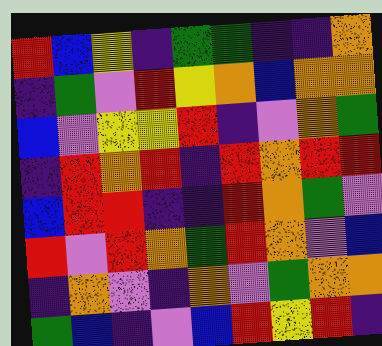[["red", "blue", "yellow", "indigo", "green", "green", "indigo", "indigo", "orange"], ["indigo", "green", "violet", "red", "yellow", "orange", "blue", "orange", "orange"], ["blue", "violet", "yellow", "yellow", "red", "indigo", "violet", "orange", "green"], ["indigo", "red", "orange", "red", "indigo", "red", "orange", "red", "red"], ["blue", "red", "red", "indigo", "indigo", "red", "orange", "green", "violet"], ["red", "violet", "red", "orange", "green", "red", "orange", "violet", "blue"], ["indigo", "orange", "violet", "indigo", "orange", "violet", "green", "orange", "orange"], ["green", "blue", "indigo", "violet", "blue", "red", "yellow", "red", "indigo"]]